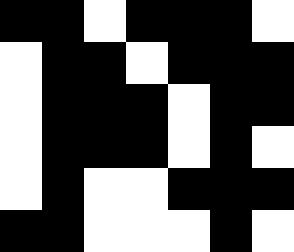[["black", "black", "white", "black", "black", "black", "white"], ["white", "black", "black", "white", "black", "black", "black"], ["white", "black", "black", "black", "white", "black", "black"], ["white", "black", "black", "black", "white", "black", "white"], ["white", "black", "white", "white", "black", "black", "black"], ["black", "black", "white", "white", "white", "black", "white"]]